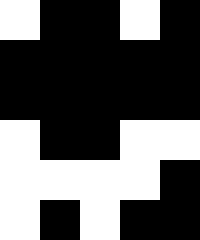[["white", "black", "black", "white", "black"], ["black", "black", "black", "black", "black"], ["black", "black", "black", "black", "black"], ["white", "black", "black", "white", "white"], ["white", "white", "white", "white", "black"], ["white", "black", "white", "black", "black"]]